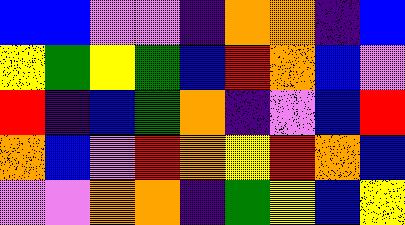[["blue", "blue", "violet", "violet", "indigo", "orange", "orange", "indigo", "blue"], ["yellow", "green", "yellow", "green", "blue", "red", "orange", "blue", "violet"], ["red", "indigo", "blue", "green", "orange", "indigo", "violet", "blue", "red"], ["orange", "blue", "violet", "red", "orange", "yellow", "red", "orange", "blue"], ["violet", "violet", "orange", "orange", "indigo", "green", "yellow", "blue", "yellow"]]